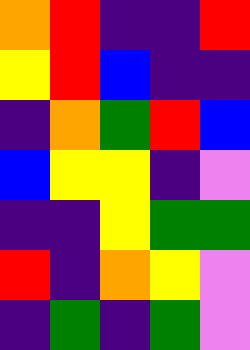[["orange", "red", "indigo", "indigo", "red"], ["yellow", "red", "blue", "indigo", "indigo"], ["indigo", "orange", "green", "red", "blue"], ["blue", "yellow", "yellow", "indigo", "violet"], ["indigo", "indigo", "yellow", "green", "green"], ["red", "indigo", "orange", "yellow", "violet"], ["indigo", "green", "indigo", "green", "violet"]]